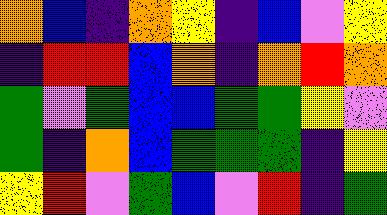[["orange", "blue", "indigo", "orange", "yellow", "indigo", "blue", "violet", "yellow"], ["indigo", "red", "red", "blue", "orange", "indigo", "orange", "red", "orange"], ["green", "violet", "green", "blue", "blue", "green", "green", "yellow", "violet"], ["green", "indigo", "orange", "blue", "green", "green", "green", "indigo", "yellow"], ["yellow", "red", "violet", "green", "blue", "violet", "red", "indigo", "green"]]